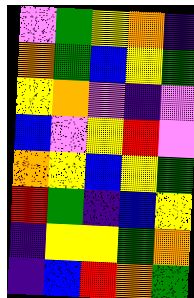[["violet", "green", "yellow", "orange", "indigo"], ["orange", "green", "blue", "yellow", "green"], ["yellow", "orange", "violet", "indigo", "violet"], ["blue", "violet", "yellow", "red", "violet"], ["orange", "yellow", "blue", "yellow", "green"], ["red", "green", "indigo", "blue", "yellow"], ["indigo", "yellow", "yellow", "green", "orange"], ["indigo", "blue", "red", "orange", "green"]]